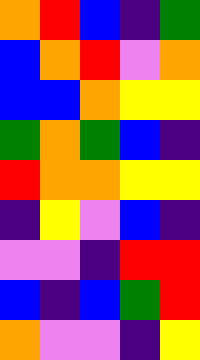[["orange", "red", "blue", "indigo", "green"], ["blue", "orange", "red", "violet", "orange"], ["blue", "blue", "orange", "yellow", "yellow"], ["green", "orange", "green", "blue", "indigo"], ["red", "orange", "orange", "yellow", "yellow"], ["indigo", "yellow", "violet", "blue", "indigo"], ["violet", "violet", "indigo", "red", "red"], ["blue", "indigo", "blue", "green", "red"], ["orange", "violet", "violet", "indigo", "yellow"]]